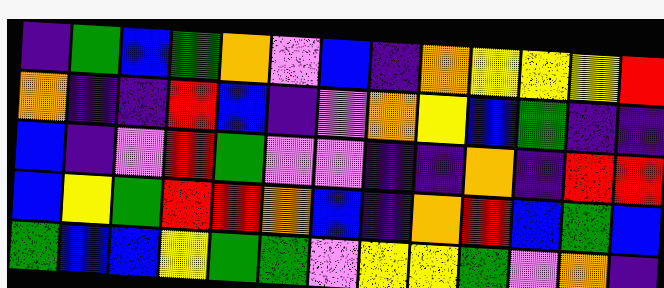[["indigo", "green", "blue", "green", "orange", "violet", "blue", "indigo", "orange", "yellow", "yellow", "yellow", "red"], ["orange", "indigo", "indigo", "red", "blue", "indigo", "violet", "orange", "yellow", "blue", "green", "indigo", "indigo"], ["blue", "indigo", "violet", "red", "green", "violet", "violet", "indigo", "indigo", "orange", "indigo", "red", "red"], ["blue", "yellow", "green", "red", "red", "orange", "blue", "indigo", "orange", "red", "blue", "green", "blue"], ["green", "blue", "blue", "yellow", "green", "green", "violet", "yellow", "yellow", "green", "violet", "orange", "indigo"]]